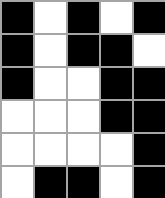[["black", "white", "black", "white", "black"], ["black", "white", "black", "black", "white"], ["black", "white", "white", "black", "black"], ["white", "white", "white", "black", "black"], ["white", "white", "white", "white", "black"], ["white", "black", "black", "white", "black"]]